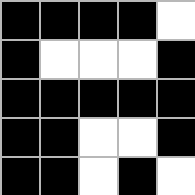[["black", "black", "black", "black", "white"], ["black", "white", "white", "white", "black"], ["black", "black", "black", "black", "black"], ["black", "black", "white", "white", "black"], ["black", "black", "white", "black", "white"]]